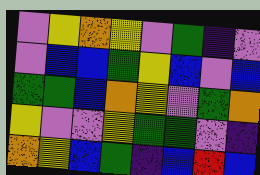[["violet", "yellow", "orange", "yellow", "violet", "green", "indigo", "violet"], ["violet", "blue", "blue", "green", "yellow", "blue", "violet", "blue"], ["green", "green", "blue", "orange", "yellow", "violet", "green", "orange"], ["yellow", "violet", "violet", "yellow", "green", "green", "violet", "indigo"], ["orange", "yellow", "blue", "green", "indigo", "blue", "red", "blue"]]